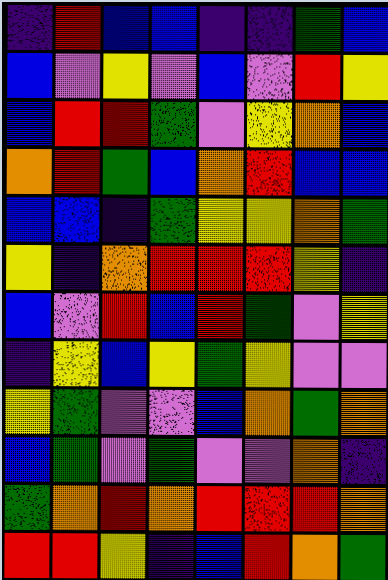[["indigo", "red", "blue", "blue", "indigo", "indigo", "green", "blue"], ["blue", "violet", "yellow", "violet", "blue", "violet", "red", "yellow"], ["blue", "red", "red", "green", "violet", "yellow", "orange", "blue"], ["orange", "red", "green", "blue", "orange", "red", "blue", "blue"], ["blue", "blue", "indigo", "green", "yellow", "yellow", "orange", "green"], ["yellow", "indigo", "orange", "red", "red", "red", "yellow", "indigo"], ["blue", "violet", "red", "blue", "red", "green", "violet", "yellow"], ["indigo", "yellow", "blue", "yellow", "green", "yellow", "violet", "violet"], ["yellow", "green", "violet", "violet", "blue", "orange", "green", "orange"], ["blue", "green", "violet", "green", "violet", "violet", "orange", "indigo"], ["green", "orange", "red", "orange", "red", "red", "red", "orange"], ["red", "red", "yellow", "indigo", "blue", "red", "orange", "green"]]